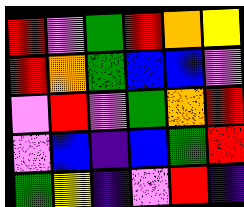[["red", "violet", "green", "red", "orange", "yellow"], ["red", "orange", "green", "blue", "blue", "violet"], ["violet", "red", "violet", "green", "orange", "red"], ["violet", "blue", "indigo", "blue", "green", "red"], ["green", "yellow", "indigo", "violet", "red", "indigo"]]